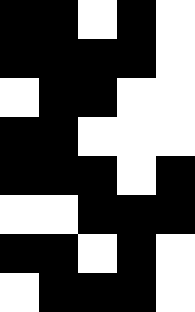[["black", "black", "white", "black", "white"], ["black", "black", "black", "black", "white"], ["white", "black", "black", "white", "white"], ["black", "black", "white", "white", "white"], ["black", "black", "black", "white", "black"], ["white", "white", "black", "black", "black"], ["black", "black", "white", "black", "white"], ["white", "black", "black", "black", "white"]]